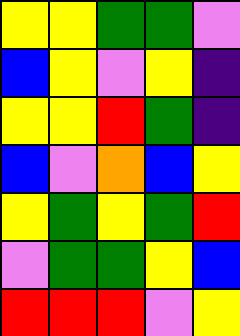[["yellow", "yellow", "green", "green", "violet"], ["blue", "yellow", "violet", "yellow", "indigo"], ["yellow", "yellow", "red", "green", "indigo"], ["blue", "violet", "orange", "blue", "yellow"], ["yellow", "green", "yellow", "green", "red"], ["violet", "green", "green", "yellow", "blue"], ["red", "red", "red", "violet", "yellow"]]